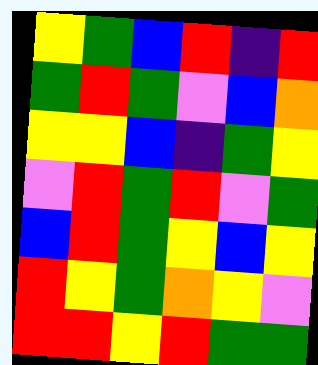[["yellow", "green", "blue", "red", "indigo", "red"], ["green", "red", "green", "violet", "blue", "orange"], ["yellow", "yellow", "blue", "indigo", "green", "yellow"], ["violet", "red", "green", "red", "violet", "green"], ["blue", "red", "green", "yellow", "blue", "yellow"], ["red", "yellow", "green", "orange", "yellow", "violet"], ["red", "red", "yellow", "red", "green", "green"]]